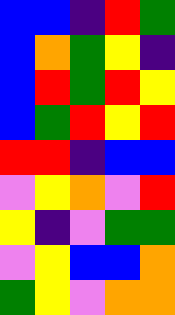[["blue", "blue", "indigo", "red", "green"], ["blue", "orange", "green", "yellow", "indigo"], ["blue", "red", "green", "red", "yellow"], ["blue", "green", "red", "yellow", "red"], ["red", "red", "indigo", "blue", "blue"], ["violet", "yellow", "orange", "violet", "red"], ["yellow", "indigo", "violet", "green", "green"], ["violet", "yellow", "blue", "blue", "orange"], ["green", "yellow", "violet", "orange", "orange"]]